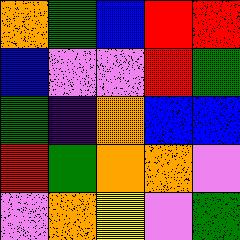[["orange", "green", "blue", "red", "red"], ["blue", "violet", "violet", "red", "green"], ["green", "indigo", "orange", "blue", "blue"], ["red", "green", "orange", "orange", "violet"], ["violet", "orange", "yellow", "violet", "green"]]